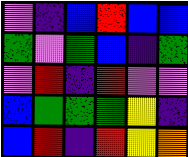[["violet", "indigo", "blue", "red", "blue", "blue"], ["green", "violet", "green", "blue", "indigo", "green"], ["violet", "red", "indigo", "red", "violet", "violet"], ["blue", "green", "green", "green", "yellow", "indigo"], ["blue", "red", "indigo", "red", "yellow", "orange"]]